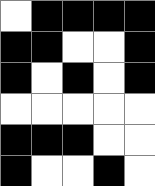[["white", "black", "black", "black", "black"], ["black", "black", "white", "white", "black"], ["black", "white", "black", "white", "black"], ["white", "white", "white", "white", "white"], ["black", "black", "black", "white", "white"], ["black", "white", "white", "black", "white"]]